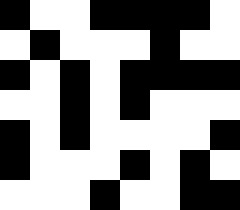[["black", "white", "white", "black", "black", "black", "black", "white"], ["white", "black", "white", "white", "white", "black", "white", "white"], ["black", "white", "black", "white", "black", "black", "black", "black"], ["white", "white", "black", "white", "black", "white", "white", "white"], ["black", "white", "black", "white", "white", "white", "white", "black"], ["black", "white", "white", "white", "black", "white", "black", "white"], ["white", "white", "white", "black", "white", "white", "black", "black"]]